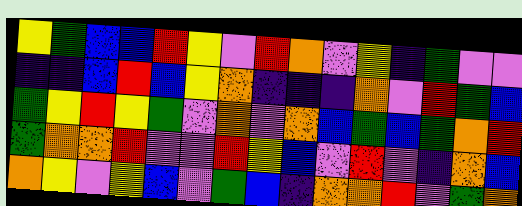[["yellow", "green", "blue", "blue", "red", "yellow", "violet", "red", "orange", "violet", "yellow", "indigo", "green", "violet", "violet"], ["indigo", "indigo", "blue", "red", "blue", "yellow", "orange", "indigo", "indigo", "indigo", "orange", "violet", "red", "green", "blue"], ["green", "yellow", "red", "yellow", "green", "violet", "orange", "violet", "orange", "blue", "green", "blue", "green", "orange", "red"], ["green", "orange", "orange", "red", "violet", "violet", "red", "yellow", "blue", "violet", "red", "violet", "indigo", "orange", "blue"], ["orange", "yellow", "violet", "yellow", "blue", "violet", "green", "blue", "indigo", "orange", "orange", "red", "violet", "green", "orange"]]